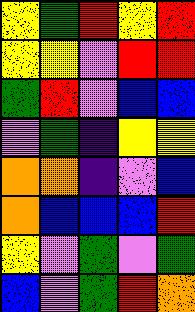[["yellow", "green", "red", "yellow", "red"], ["yellow", "yellow", "violet", "red", "red"], ["green", "red", "violet", "blue", "blue"], ["violet", "green", "indigo", "yellow", "yellow"], ["orange", "orange", "indigo", "violet", "blue"], ["orange", "blue", "blue", "blue", "red"], ["yellow", "violet", "green", "violet", "green"], ["blue", "violet", "green", "red", "orange"]]